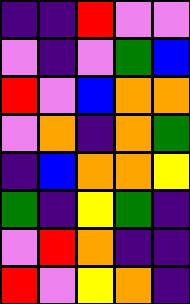[["indigo", "indigo", "red", "violet", "violet"], ["violet", "indigo", "violet", "green", "blue"], ["red", "violet", "blue", "orange", "orange"], ["violet", "orange", "indigo", "orange", "green"], ["indigo", "blue", "orange", "orange", "yellow"], ["green", "indigo", "yellow", "green", "indigo"], ["violet", "red", "orange", "indigo", "indigo"], ["red", "violet", "yellow", "orange", "indigo"]]